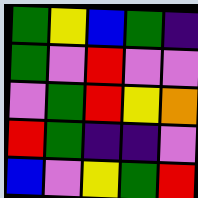[["green", "yellow", "blue", "green", "indigo"], ["green", "violet", "red", "violet", "violet"], ["violet", "green", "red", "yellow", "orange"], ["red", "green", "indigo", "indigo", "violet"], ["blue", "violet", "yellow", "green", "red"]]